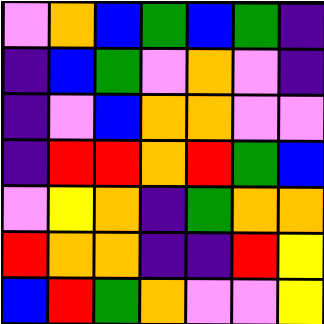[["violet", "orange", "blue", "green", "blue", "green", "indigo"], ["indigo", "blue", "green", "violet", "orange", "violet", "indigo"], ["indigo", "violet", "blue", "orange", "orange", "violet", "violet"], ["indigo", "red", "red", "orange", "red", "green", "blue"], ["violet", "yellow", "orange", "indigo", "green", "orange", "orange"], ["red", "orange", "orange", "indigo", "indigo", "red", "yellow"], ["blue", "red", "green", "orange", "violet", "violet", "yellow"]]